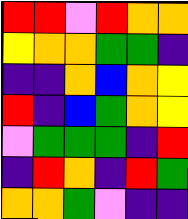[["red", "red", "violet", "red", "orange", "orange"], ["yellow", "orange", "orange", "green", "green", "indigo"], ["indigo", "indigo", "orange", "blue", "orange", "yellow"], ["red", "indigo", "blue", "green", "orange", "yellow"], ["violet", "green", "green", "green", "indigo", "red"], ["indigo", "red", "orange", "indigo", "red", "green"], ["orange", "orange", "green", "violet", "indigo", "indigo"]]